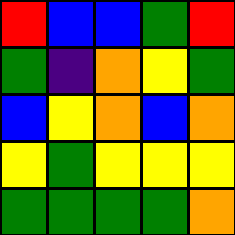[["red", "blue", "blue", "green", "red"], ["green", "indigo", "orange", "yellow", "green"], ["blue", "yellow", "orange", "blue", "orange"], ["yellow", "green", "yellow", "yellow", "yellow"], ["green", "green", "green", "green", "orange"]]